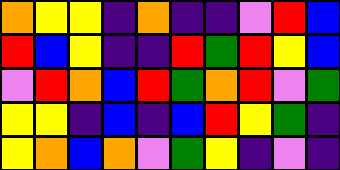[["orange", "yellow", "yellow", "indigo", "orange", "indigo", "indigo", "violet", "red", "blue"], ["red", "blue", "yellow", "indigo", "indigo", "red", "green", "red", "yellow", "blue"], ["violet", "red", "orange", "blue", "red", "green", "orange", "red", "violet", "green"], ["yellow", "yellow", "indigo", "blue", "indigo", "blue", "red", "yellow", "green", "indigo"], ["yellow", "orange", "blue", "orange", "violet", "green", "yellow", "indigo", "violet", "indigo"]]